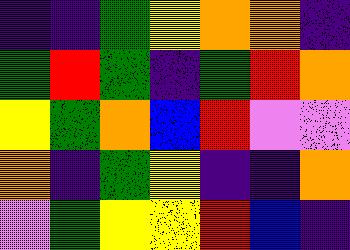[["indigo", "indigo", "green", "yellow", "orange", "orange", "indigo"], ["green", "red", "green", "indigo", "green", "red", "orange"], ["yellow", "green", "orange", "blue", "red", "violet", "violet"], ["orange", "indigo", "green", "yellow", "indigo", "indigo", "orange"], ["violet", "green", "yellow", "yellow", "red", "blue", "indigo"]]